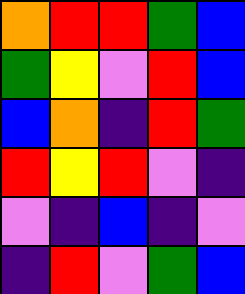[["orange", "red", "red", "green", "blue"], ["green", "yellow", "violet", "red", "blue"], ["blue", "orange", "indigo", "red", "green"], ["red", "yellow", "red", "violet", "indigo"], ["violet", "indigo", "blue", "indigo", "violet"], ["indigo", "red", "violet", "green", "blue"]]